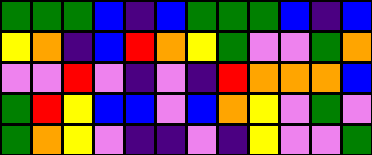[["green", "green", "green", "blue", "indigo", "blue", "green", "green", "green", "blue", "indigo", "blue"], ["yellow", "orange", "indigo", "blue", "red", "orange", "yellow", "green", "violet", "violet", "green", "orange"], ["violet", "violet", "red", "violet", "indigo", "violet", "indigo", "red", "orange", "orange", "orange", "blue"], ["green", "red", "yellow", "blue", "blue", "violet", "blue", "orange", "yellow", "violet", "green", "violet"], ["green", "orange", "yellow", "violet", "indigo", "indigo", "violet", "indigo", "yellow", "violet", "violet", "green"]]